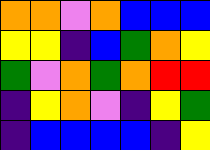[["orange", "orange", "violet", "orange", "blue", "blue", "blue"], ["yellow", "yellow", "indigo", "blue", "green", "orange", "yellow"], ["green", "violet", "orange", "green", "orange", "red", "red"], ["indigo", "yellow", "orange", "violet", "indigo", "yellow", "green"], ["indigo", "blue", "blue", "blue", "blue", "indigo", "yellow"]]